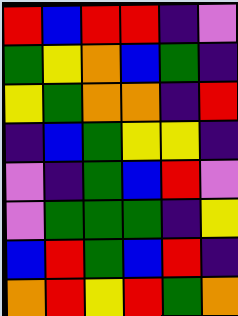[["red", "blue", "red", "red", "indigo", "violet"], ["green", "yellow", "orange", "blue", "green", "indigo"], ["yellow", "green", "orange", "orange", "indigo", "red"], ["indigo", "blue", "green", "yellow", "yellow", "indigo"], ["violet", "indigo", "green", "blue", "red", "violet"], ["violet", "green", "green", "green", "indigo", "yellow"], ["blue", "red", "green", "blue", "red", "indigo"], ["orange", "red", "yellow", "red", "green", "orange"]]